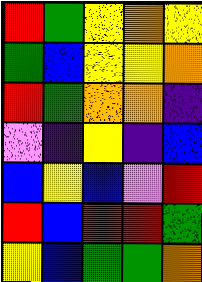[["red", "green", "yellow", "orange", "yellow"], ["green", "blue", "yellow", "yellow", "orange"], ["red", "green", "orange", "orange", "indigo"], ["violet", "indigo", "yellow", "indigo", "blue"], ["blue", "yellow", "blue", "violet", "red"], ["red", "blue", "red", "red", "green"], ["yellow", "blue", "green", "green", "orange"]]